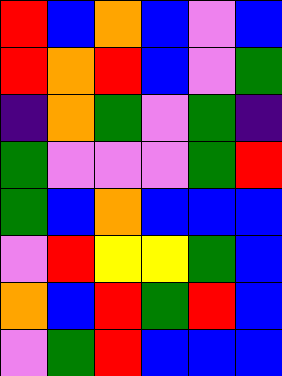[["red", "blue", "orange", "blue", "violet", "blue"], ["red", "orange", "red", "blue", "violet", "green"], ["indigo", "orange", "green", "violet", "green", "indigo"], ["green", "violet", "violet", "violet", "green", "red"], ["green", "blue", "orange", "blue", "blue", "blue"], ["violet", "red", "yellow", "yellow", "green", "blue"], ["orange", "blue", "red", "green", "red", "blue"], ["violet", "green", "red", "blue", "blue", "blue"]]